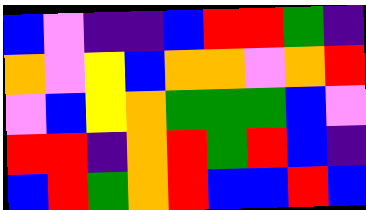[["blue", "violet", "indigo", "indigo", "blue", "red", "red", "green", "indigo"], ["orange", "violet", "yellow", "blue", "orange", "orange", "violet", "orange", "red"], ["violet", "blue", "yellow", "orange", "green", "green", "green", "blue", "violet"], ["red", "red", "indigo", "orange", "red", "green", "red", "blue", "indigo"], ["blue", "red", "green", "orange", "red", "blue", "blue", "red", "blue"]]